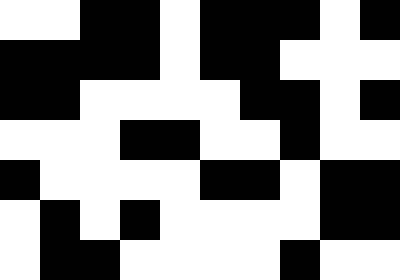[["white", "white", "black", "black", "white", "black", "black", "black", "white", "black"], ["black", "black", "black", "black", "white", "black", "black", "white", "white", "white"], ["black", "black", "white", "white", "white", "white", "black", "black", "white", "black"], ["white", "white", "white", "black", "black", "white", "white", "black", "white", "white"], ["black", "white", "white", "white", "white", "black", "black", "white", "black", "black"], ["white", "black", "white", "black", "white", "white", "white", "white", "black", "black"], ["white", "black", "black", "white", "white", "white", "white", "black", "white", "white"]]